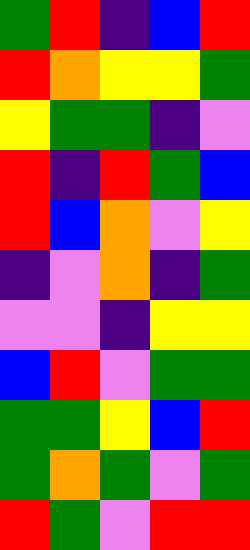[["green", "red", "indigo", "blue", "red"], ["red", "orange", "yellow", "yellow", "green"], ["yellow", "green", "green", "indigo", "violet"], ["red", "indigo", "red", "green", "blue"], ["red", "blue", "orange", "violet", "yellow"], ["indigo", "violet", "orange", "indigo", "green"], ["violet", "violet", "indigo", "yellow", "yellow"], ["blue", "red", "violet", "green", "green"], ["green", "green", "yellow", "blue", "red"], ["green", "orange", "green", "violet", "green"], ["red", "green", "violet", "red", "red"]]